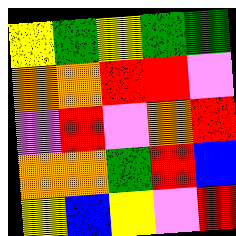[["yellow", "green", "yellow", "green", "green"], ["orange", "orange", "red", "red", "violet"], ["violet", "red", "violet", "orange", "red"], ["orange", "orange", "green", "red", "blue"], ["yellow", "blue", "yellow", "violet", "red"]]